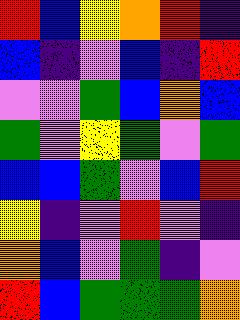[["red", "blue", "yellow", "orange", "red", "indigo"], ["blue", "indigo", "violet", "blue", "indigo", "red"], ["violet", "violet", "green", "blue", "orange", "blue"], ["green", "violet", "yellow", "green", "violet", "green"], ["blue", "blue", "green", "violet", "blue", "red"], ["yellow", "indigo", "violet", "red", "violet", "indigo"], ["orange", "blue", "violet", "green", "indigo", "violet"], ["red", "blue", "green", "green", "green", "orange"]]